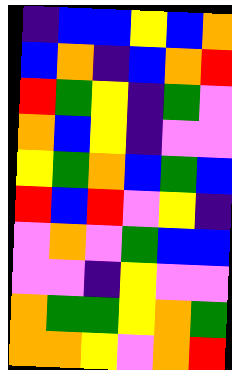[["indigo", "blue", "blue", "yellow", "blue", "orange"], ["blue", "orange", "indigo", "blue", "orange", "red"], ["red", "green", "yellow", "indigo", "green", "violet"], ["orange", "blue", "yellow", "indigo", "violet", "violet"], ["yellow", "green", "orange", "blue", "green", "blue"], ["red", "blue", "red", "violet", "yellow", "indigo"], ["violet", "orange", "violet", "green", "blue", "blue"], ["violet", "violet", "indigo", "yellow", "violet", "violet"], ["orange", "green", "green", "yellow", "orange", "green"], ["orange", "orange", "yellow", "violet", "orange", "red"]]